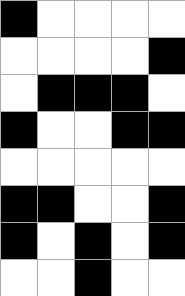[["black", "white", "white", "white", "white"], ["white", "white", "white", "white", "black"], ["white", "black", "black", "black", "white"], ["black", "white", "white", "black", "black"], ["white", "white", "white", "white", "white"], ["black", "black", "white", "white", "black"], ["black", "white", "black", "white", "black"], ["white", "white", "black", "white", "white"]]